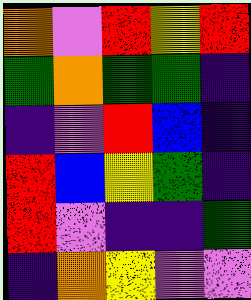[["orange", "violet", "red", "yellow", "red"], ["green", "orange", "green", "green", "indigo"], ["indigo", "violet", "red", "blue", "indigo"], ["red", "blue", "yellow", "green", "indigo"], ["red", "violet", "indigo", "indigo", "green"], ["indigo", "orange", "yellow", "violet", "violet"]]